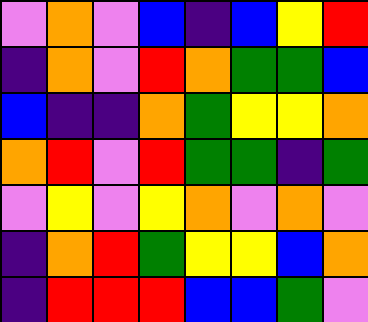[["violet", "orange", "violet", "blue", "indigo", "blue", "yellow", "red"], ["indigo", "orange", "violet", "red", "orange", "green", "green", "blue"], ["blue", "indigo", "indigo", "orange", "green", "yellow", "yellow", "orange"], ["orange", "red", "violet", "red", "green", "green", "indigo", "green"], ["violet", "yellow", "violet", "yellow", "orange", "violet", "orange", "violet"], ["indigo", "orange", "red", "green", "yellow", "yellow", "blue", "orange"], ["indigo", "red", "red", "red", "blue", "blue", "green", "violet"]]